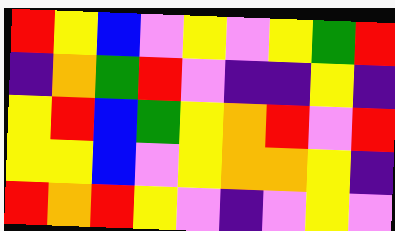[["red", "yellow", "blue", "violet", "yellow", "violet", "yellow", "green", "red"], ["indigo", "orange", "green", "red", "violet", "indigo", "indigo", "yellow", "indigo"], ["yellow", "red", "blue", "green", "yellow", "orange", "red", "violet", "red"], ["yellow", "yellow", "blue", "violet", "yellow", "orange", "orange", "yellow", "indigo"], ["red", "orange", "red", "yellow", "violet", "indigo", "violet", "yellow", "violet"]]